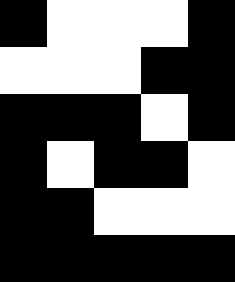[["black", "white", "white", "white", "black"], ["white", "white", "white", "black", "black"], ["black", "black", "black", "white", "black"], ["black", "white", "black", "black", "white"], ["black", "black", "white", "white", "white"], ["black", "black", "black", "black", "black"]]